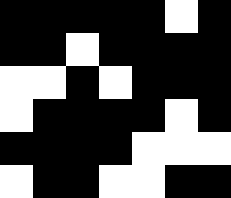[["black", "black", "black", "black", "black", "white", "black"], ["black", "black", "white", "black", "black", "black", "black"], ["white", "white", "black", "white", "black", "black", "black"], ["white", "black", "black", "black", "black", "white", "black"], ["black", "black", "black", "black", "white", "white", "white"], ["white", "black", "black", "white", "white", "black", "black"]]